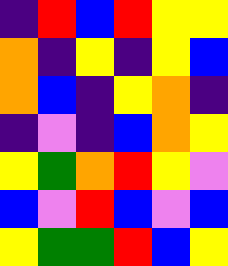[["indigo", "red", "blue", "red", "yellow", "yellow"], ["orange", "indigo", "yellow", "indigo", "yellow", "blue"], ["orange", "blue", "indigo", "yellow", "orange", "indigo"], ["indigo", "violet", "indigo", "blue", "orange", "yellow"], ["yellow", "green", "orange", "red", "yellow", "violet"], ["blue", "violet", "red", "blue", "violet", "blue"], ["yellow", "green", "green", "red", "blue", "yellow"]]